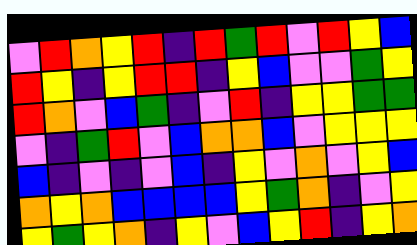[["violet", "red", "orange", "yellow", "red", "indigo", "red", "green", "red", "violet", "red", "yellow", "blue"], ["red", "yellow", "indigo", "yellow", "red", "red", "indigo", "yellow", "blue", "violet", "violet", "green", "yellow"], ["red", "orange", "violet", "blue", "green", "indigo", "violet", "red", "indigo", "yellow", "yellow", "green", "green"], ["violet", "indigo", "green", "red", "violet", "blue", "orange", "orange", "blue", "violet", "yellow", "yellow", "yellow"], ["blue", "indigo", "violet", "indigo", "violet", "blue", "indigo", "yellow", "violet", "orange", "violet", "yellow", "blue"], ["orange", "yellow", "orange", "blue", "blue", "blue", "blue", "yellow", "green", "orange", "indigo", "violet", "yellow"], ["yellow", "green", "yellow", "orange", "indigo", "yellow", "violet", "blue", "yellow", "red", "indigo", "yellow", "orange"]]